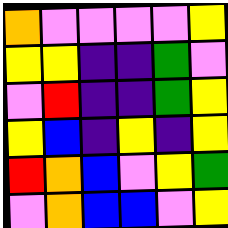[["orange", "violet", "violet", "violet", "violet", "yellow"], ["yellow", "yellow", "indigo", "indigo", "green", "violet"], ["violet", "red", "indigo", "indigo", "green", "yellow"], ["yellow", "blue", "indigo", "yellow", "indigo", "yellow"], ["red", "orange", "blue", "violet", "yellow", "green"], ["violet", "orange", "blue", "blue", "violet", "yellow"]]